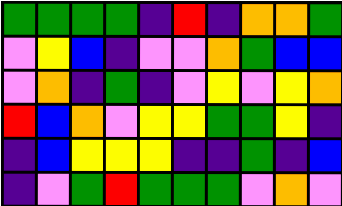[["green", "green", "green", "green", "indigo", "red", "indigo", "orange", "orange", "green"], ["violet", "yellow", "blue", "indigo", "violet", "violet", "orange", "green", "blue", "blue"], ["violet", "orange", "indigo", "green", "indigo", "violet", "yellow", "violet", "yellow", "orange"], ["red", "blue", "orange", "violet", "yellow", "yellow", "green", "green", "yellow", "indigo"], ["indigo", "blue", "yellow", "yellow", "yellow", "indigo", "indigo", "green", "indigo", "blue"], ["indigo", "violet", "green", "red", "green", "green", "green", "violet", "orange", "violet"]]